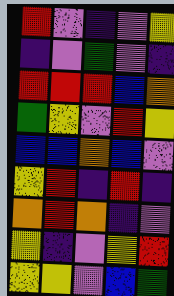[["red", "violet", "indigo", "violet", "yellow"], ["indigo", "violet", "green", "violet", "indigo"], ["red", "red", "red", "blue", "orange"], ["green", "yellow", "violet", "red", "yellow"], ["blue", "blue", "orange", "blue", "violet"], ["yellow", "red", "indigo", "red", "indigo"], ["orange", "red", "orange", "indigo", "violet"], ["yellow", "indigo", "violet", "yellow", "red"], ["yellow", "yellow", "violet", "blue", "green"]]